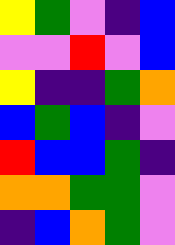[["yellow", "green", "violet", "indigo", "blue"], ["violet", "violet", "red", "violet", "blue"], ["yellow", "indigo", "indigo", "green", "orange"], ["blue", "green", "blue", "indigo", "violet"], ["red", "blue", "blue", "green", "indigo"], ["orange", "orange", "green", "green", "violet"], ["indigo", "blue", "orange", "green", "violet"]]